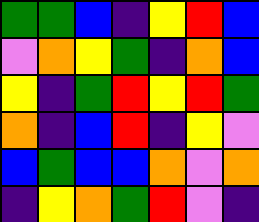[["green", "green", "blue", "indigo", "yellow", "red", "blue"], ["violet", "orange", "yellow", "green", "indigo", "orange", "blue"], ["yellow", "indigo", "green", "red", "yellow", "red", "green"], ["orange", "indigo", "blue", "red", "indigo", "yellow", "violet"], ["blue", "green", "blue", "blue", "orange", "violet", "orange"], ["indigo", "yellow", "orange", "green", "red", "violet", "indigo"]]